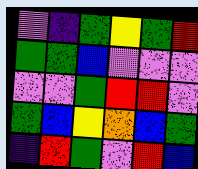[["violet", "indigo", "green", "yellow", "green", "red"], ["green", "green", "blue", "violet", "violet", "violet"], ["violet", "violet", "green", "red", "red", "violet"], ["green", "blue", "yellow", "orange", "blue", "green"], ["indigo", "red", "green", "violet", "red", "blue"]]